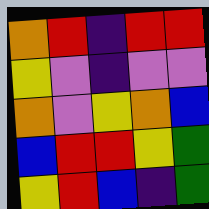[["orange", "red", "indigo", "red", "red"], ["yellow", "violet", "indigo", "violet", "violet"], ["orange", "violet", "yellow", "orange", "blue"], ["blue", "red", "red", "yellow", "green"], ["yellow", "red", "blue", "indigo", "green"]]